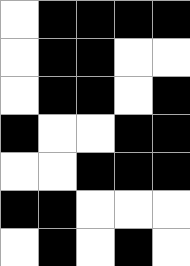[["white", "black", "black", "black", "black"], ["white", "black", "black", "white", "white"], ["white", "black", "black", "white", "black"], ["black", "white", "white", "black", "black"], ["white", "white", "black", "black", "black"], ["black", "black", "white", "white", "white"], ["white", "black", "white", "black", "white"]]